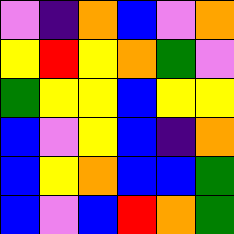[["violet", "indigo", "orange", "blue", "violet", "orange"], ["yellow", "red", "yellow", "orange", "green", "violet"], ["green", "yellow", "yellow", "blue", "yellow", "yellow"], ["blue", "violet", "yellow", "blue", "indigo", "orange"], ["blue", "yellow", "orange", "blue", "blue", "green"], ["blue", "violet", "blue", "red", "orange", "green"]]